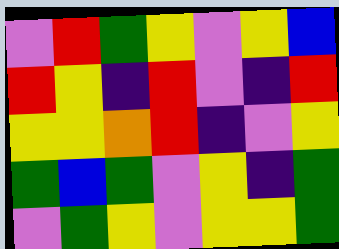[["violet", "red", "green", "yellow", "violet", "yellow", "blue"], ["red", "yellow", "indigo", "red", "violet", "indigo", "red"], ["yellow", "yellow", "orange", "red", "indigo", "violet", "yellow"], ["green", "blue", "green", "violet", "yellow", "indigo", "green"], ["violet", "green", "yellow", "violet", "yellow", "yellow", "green"]]